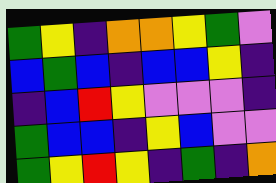[["green", "yellow", "indigo", "orange", "orange", "yellow", "green", "violet"], ["blue", "green", "blue", "indigo", "blue", "blue", "yellow", "indigo"], ["indigo", "blue", "red", "yellow", "violet", "violet", "violet", "indigo"], ["green", "blue", "blue", "indigo", "yellow", "blue", "violet", "violet"], ["green", "yellow", "red", "yellow", "indigo", "green", "indigo", "orange"]]